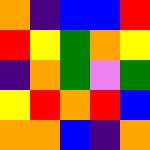[["orange", "indigo", "blue", "blue", "red"], ["red", "yellow", "green", "orange", "yellow"], ["indigo", "orange", "green", "violet", "green"], ["yellow", "red", "orange", "red", "blue"], ["orange", "orange", "blue", "indigo", "orange"]]